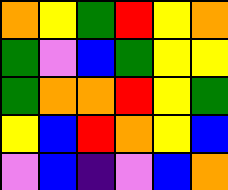[["orange", "yellow", "green", "red", "yellow", "orange"], ["green", "violet", "blue", "green", "yellow", "yellow"], ["green", "orange", "orange", "red", "yellow", "green"], ["yellow", "blue", "red", "orange", "yellow", "blue"], ["violet", "blue", "indigo", "violet", "blue", "orange"]]